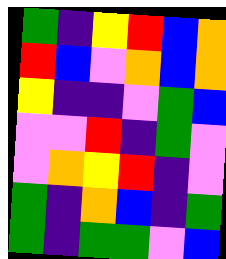[["green", "indigo", "yellow", "red", "blue", "orange"], ["red", "blue", "violet", "orange", "blue", "orange"], ["yellow", "indigo", "indigo", "violet", "green", "blue"], ["violet", "violet", "red", "indigo", "green", "violet"], ["violet", "orange", "yellow", "red", "indigo", "violet"], ["green", "indigo", "orange", "blue", "indigo", "green"], ["green", "indigo", "green", "green", "violet", "blue"]]